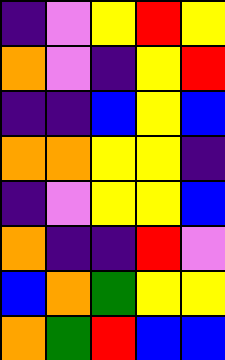[["indigo", "violet", "yellow", "red", "yellow"], ["orange", "violet", "indigo", "yellow", "red"], ["indigo", "indigo", "blue", "yellow", "blue"], ["orange", "orange", "yellow", "yellow", "indigo"], ["indigo", "violet", "yellow", "yellow", "blue"], ["orange", "indigo", "indigo", "red", "violet"], ["blue", "orange", "green", "yellow", "yellow"], ["orange", "green", "red", "blue", "blue"]]